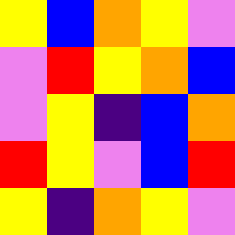[["yellow", "blue", "orange", "yellow", "violet"], ["violet", "red", "yellow", "orange", "blue"], ["violet", "yellow", "indigo", "blue", "orange"], ["red", "yellow", "violet", "blue", "red"], ["yellow", "indigo", "orange", "yellow", "violet"]]